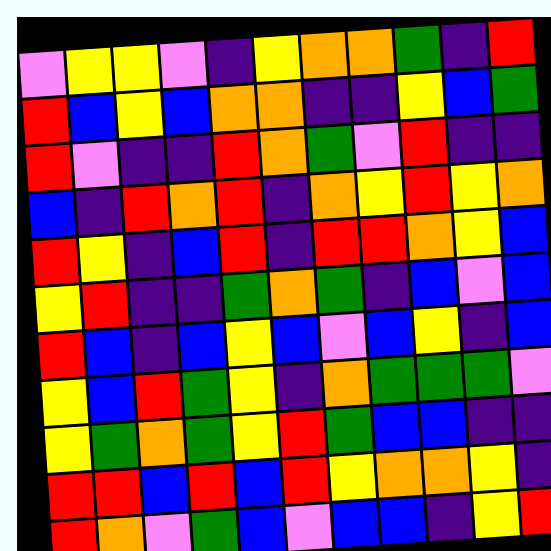[["violet", "yellow", "yellow", "violet", "indigo", "yellow", "orange", "orange", "green", "indigo", "red"], ["red", "blue", "yellow", "blue", "orange", "orange", "indigo", "indigo", "yellow", "blue", "green"], ["red", "violet", "indigo", "indigo", "red", "orange", "green", "violet", "red", "indigo", "indigo"], ["blue", "indigo", "red", "orange", "red", "indigo", "orange", "yellow", "red", "yellow", "orange"], ["red", "yellow", "indigo", "blue", "red", "indigo", "red", "red", "orange", "yellow", "blue"], ["yellow", "red", "indigo", "indigo", "green", "orange", "green", "indigo", "blue", "violet", "blue"], ["red", "blue", "indigo", "blue", "yellow", "blue", "violet", "blue", "yellow", "indigo", "blue"], ["yellow", "blue", "red", "green", "yellow", "indigo", "orange", "green", "green", "green", "violet"], ["yellow", "green", "orange", "green", "yellow", "red", "green", "blue", "blue", "indigo", "indigo"], ["red", "red", "blue", "red", "blue", "red", "yellow", "orange", "orange", "yellow", "indigo"], ["red", "orange", "violet", "green", "blue", "violet", "blue", "blue", "indigo", "yellow", "red"]]